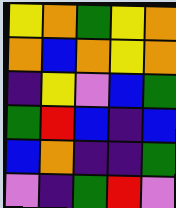[["yellow", "orange", "green", "yellow", "orange"], ["orange", "blue", "orange", "yellow", "orange"], ["indigo", "yellow", "violet", "blue", "green"], ["green", "red", "blue", "indigo", "blue"], ["blue", "orange", "indigo", "indigo", "green"], ["violet", "indigo", "green", "red", "violet"]]